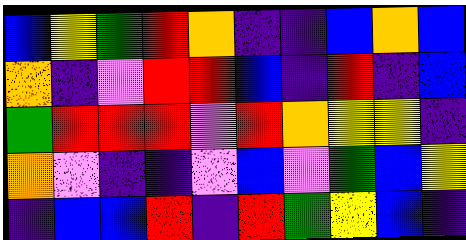[["blue", "yellow", "green", "red", "orange", "indigo", "indigo", "blue", "orange", "blue"], ["orange", "indigo", "violet", "red", "red", "blue", "indigo", "red", "indigo", "blue"], ["green", "red", "red", "red", "violet", "red", "orange", "yellow", "yellow", "indigo"], ["orange", "violet", "indigo", "indigo", "violet", "blue", "violet", "green", "blue", "yellow"], ["indigo", "blue", "blue", "red", "indigo", "red", "green", "yellow", "blue", "indigo"]]